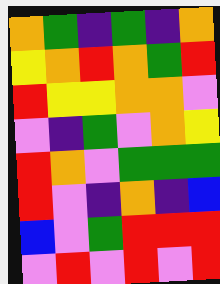[["orange", "green", "indigo", "green", "indigo", "orange"], ["yellow", "orange", "red", "orange", "green", "red"], ["red", "yellow", "yellow", "orange", "orange", "violet"], ["violet", "indigo", "green", "violet", "orange", "yellow"], ["red", "orange", "violet", "green", "green", "green"], ["red", "violet", "indigo", "orange", "indigo", "blue"], ["blue", "violet", "green", "red", "red", "red"], ["violet", "red", "violet", "red", "violet", "red"]]